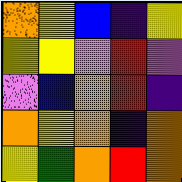[["orange", "yellow", "blue", "indigo", "yellow"], ["yellow", "yellow", "violet", "red", "violet"], ["violet", "blue", "orange", "red", "indigo"], ["orange", "yellow", "orange", "indigo", "orange"], ["yellow", "green", "orange", "red", "orange"]]